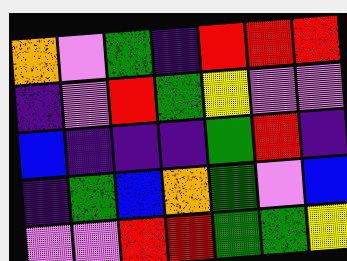[["orange", "violet", "green", "indigo", "red", "red", "red"], ["indigo", "violet", "red", "green", "yellow", "violet", "violet"], ["blue", "indigo", "indigo", "indigo", "green", "red", "indigo"], ["indigo", "green", "blue", "orange", "green", "violet", "blue"], ["violet", "violet", "red", "red", "green", "green", "yellow"]]